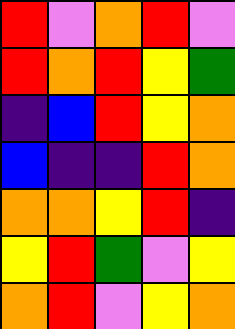[["red", "violet", "orange", "red", "violet"], ["red", "orange", "red", "yellow", "green"], ["indigo", "blue", "red", "yellow", "orange"], ["blue", "indigo", "indigo", "red", "orange"], ["orange", "orange", "yellow", "red", "indigo"], ["yellow", "red", "green", "violet", "yellow"], ["orange", "red", "violet", "yellow", "orange"]]